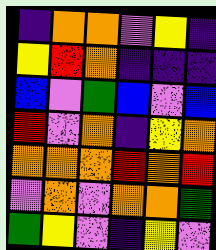[["indigo", "orange", "orange", "violet", "yellow", "indigo"], ["yellow", "red", "orange", "indigo", "indigo", "indigo"], ["blue", "violet", "green", "blue", "violet", "blue"], ["red", "violet", "orange", "indigo", "yellow", "orange"], ["orange", "orange", "orange", "red", "orange", "red"], ["violet", "orange", "violet", "orange", "orange", "green"], ["green", "yellow", "violet", "indigo", "yellow", "violet"]]